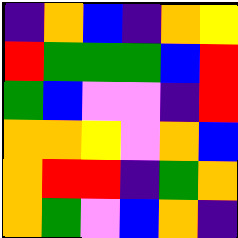[["indigo", "orange", "blue", "indigo", "orange", "yellow"], ["red", "green", "green", "green", "blue", "red"], ["green", "blue", "violet", "violet", "indigo", "red"], ["orange", "orange", "yellow", "violet", "orange", "blue"], ["orange", "red", "red", "indigo", "green", "orange"], ["orange", "green", "violet", "blue", "orange", "indigo"]]